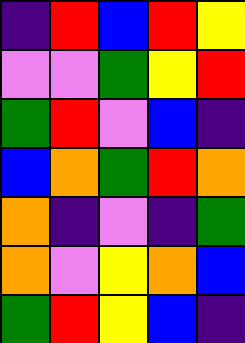[["indigo", "red", "blue", "red", "yellow"], ["violet", "violet", "green", "yellow", "red"], ["green", "red", "violet", "blue", "indigo"], ["blue", "orange", "green", "red", "orange"], ["orange", "indigo", "violet", "indigo", "green"], ["orange", "violet", "yellow", "orange", "blue"], ["green", "red", "yellow", "blue", "indigo"]]